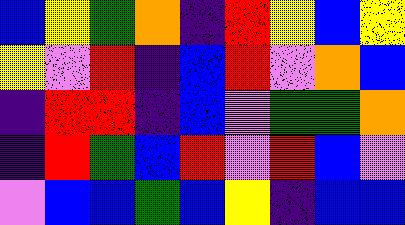[["blue", "yellow", "green", "orange", "indigo", "red", "yellow", "blue", "yellow"], ["yellow", "violet", "red", "indigo", "blue", "red", "violet", "orange", "blue"], ["indigo", "red", "red", "indigo", "blue", "violet", "green", "green", "orange"], ["indigo", "red", "green", "blue", "red", "violet", "red", "blue", "violet"], ["violet", "blue", "blue", "green", "blue", "yellow", "indigo", "blue", "blue"]]